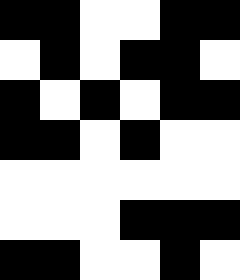[["black", "black", "white", "white", "black", "black"], ["white", "black", "white", "black", "black", "white"], ["black", "white", "black", "white", "black", "black"], ["black", "black", "white", "black", "white", "white"], ["white", "white", "white", "white", "white", "white"], ["white", "white", "white", "black", "black", "black"], ["black", "black", "white", "white", "black", "white"]]